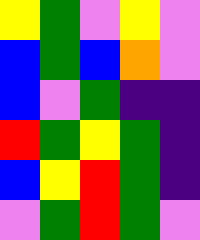[["yellow", "green", "violet", "yellow", "violet"], ["blue", "green", "blue", "orange", "violet"], ["blue", "violet", "green", "indigo", "indigo"], ["red", "green", "yellow", "green", "indigo"], ["blue", "yellow", "red", "green", "indigo"], ["violet", "green", "red", "green", "violet"]]